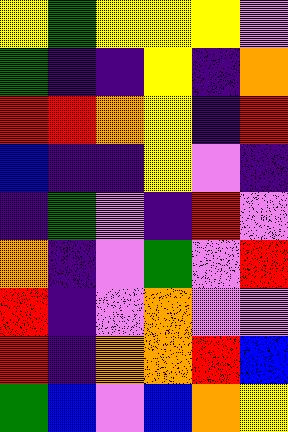[["yellow", "green", "yellow", "yellow", "yellow", "violet"], ["green", "indigo", "indigo", "yellow", "indigo", "orange"], ["red", "red", "orange", "yellow", "indigo", "red"], ["blue", "indigo", "indigo", "yellow", "violet", "indigo"], ["indigo", "green", "violet", "indigo", "red", "violet"], ["orange", "indigo", "violet", "green", "violet", "red"], ["red", "indigo", "violet", "orange", "violet", "violet"], ["red", "indigo", "orange", "orange", "red", "blue"], ["green", "blue", "violet", "blue", "orange", "yellow"]]